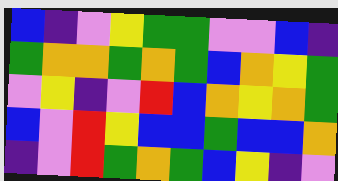[["blue", "indigo", "violet", "yellow", "green", "green", "violet", "violet", "blue", "indigo"], ["green", "orange", "orange", "green", "orange", "green", "blue", "orange", "yellow", "green"], ["violet", "yellow", "indigo", "violet", "red", "blue", "orange", "yellow", "orange", "green"], ["blue", "violet", "red", "yellow", "blue", "blue", "green", "blue", "blue", "orange"], ["indigo", "violet", "red", "green", "orange", "green", "blue", "yellow", "indigo", "violet"]]